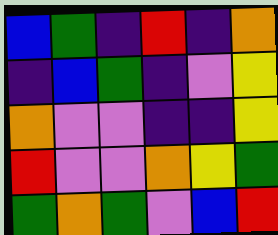[["blue", "green", "indigo", "red", "indigo", "orange"], ["indigo", "blue", "green", "indigo", "violet", "yellow"], ["orange", "violet", "violet", "indigo", "indigo", "yellow"], ["red", "violet", "violet", "orange", "yellow", "green"], ["green", "orange", "green", "violet", "blue", "red"]]